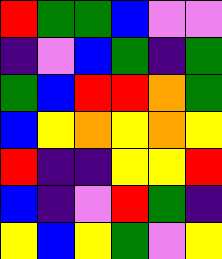[["red", "green", "green", "blue", "violet", "violet"], ["indigo", "violet", "blue", "green", "indigo", "green"], ["green", "blue", "red", "red", "orange", "green"], ["blue", "yellow", "orange", "yellow", "orange", "yellow"], ["red", "indigo", "indigo", "yellow", "yellow", "red"], ["blue", "indigo", "violet", "red", "green", "indigo"], ["yellow", "blue", "yellow", "green", "violet", "yellow"]]